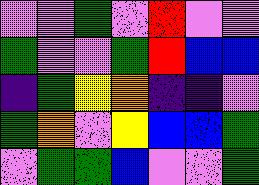[["violet", "violet", "green", "violet", "red", "violet", "violet"], ["green", "violet", "violet", "green", "red", "blue", "blue"], ["indigo", "green", "yellow", "orange", "indigo", "indigo", "violet"], ["green", "orange", "violet", "yellow", "blue", "blue", "green"], ["violet", "green", "green", "blue", "violet", "violet", "green"]]